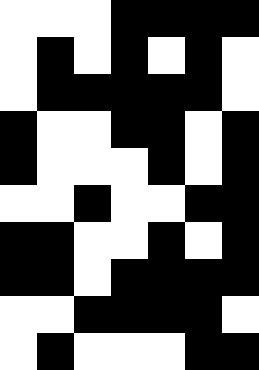[["white", "white", "white", "black", "black", "black", "black"], ["white", "black", "white", "black", "white", "black", "white"], ["white", "black", "black", "black", "black", "black", "white"], ["black", "white", "white", "black", "black", "white", "black"], ["black", "white", "white", "white", "black", "white", "black"], ["white", "white", "black", "white", "white", "black", "black"], ["black", "black", "white", "white", "black", "white", "black"], ["black", "black", "white", "black", "black", "black", "black"], ["white", "white", "black", "black", "black", "black", "white"], ["white", "black", "white", "white", "white", "black", "black"]]